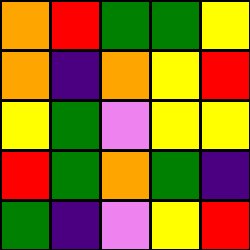[["orange", "red", "green", "green", "yellow"], ["orange", "indigo", "orange", "yellow", "red"], ["yellow", "green", "violet", "yellow", "yellow"], ["red", "green", "orange", "green", "indigo"], ["green", "indigo", "violet", "yellow", "red"]]